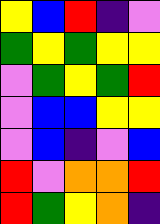[["yellow", "blue", "red", "indigo", "violet"], ["green", "yellow", "green", "yellow", "yellow"], ["violet", "green", "yellow", "green", "red"], ["violet", "blue", "blue", "yellow", "yellow"], ["violet", "blue", "indigo", "violet", "blue"], ["red", "violet", "orange", "orange", "red"], ["red", "green", "yellow", "orange", "indigo"]]